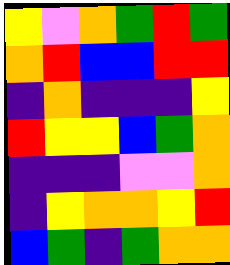[["yellow", "violet", "orange", "green", "red", "green"], ["orange", "red", "blue", "blue", "red", "red"], ["indigo", "orange", "indigo", "indigo", "indigo", "yellow"], ["red", "yellow", "yellow", "blue", "green", "orange"], ["indigo", "indigo", "indigo", "violet", "violet", "orange"], ["indigo", "yellow", "orange", "orange", "yellow", "red"], ["blue", "green", "indigo", "green", "orange", "orange"]]